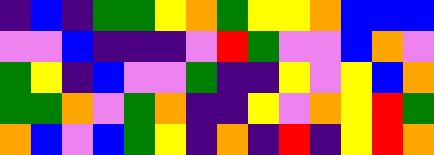[["indigo", "blue", "indigo", "green", "green", "yellow", "orange", "green", "yellow", "yellow", "orange", "blue", "blue", "blue"], ["violet", "violet", "blue", "indigo", "indigo", "indigo", "violet", "red", "green", "violet", "violet", "blue", "orange", "violet"], ["green", "yellow", "indigo", "blue", "violet", "violet", "green", "indigo", "indigo", "yellow", "violet", "yellow", "blue", "orange"], ["green", "green", "orange", "violet", "green", "orange", "indigo", "indigo", "yellow", "violet", "orange", "yellow", "red", "green"], ["orange", "blue", "violet", "blue", "green", "yellow", "indigo", "orange", "indigo", "red", "indigo", "yellow", "red", "orange"]]